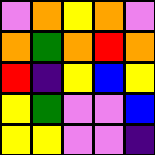[["violet", "orange", "yellow", "orange", "violet"], ["orange", "green", "orange", "red", "orange"], ["red", "indigo", "yellow", "blue", "yellow"], ["yellow", "green", "violet", "violet", "blue"], ["yellow", "yellow", "violet", "violet", "indigo"]]